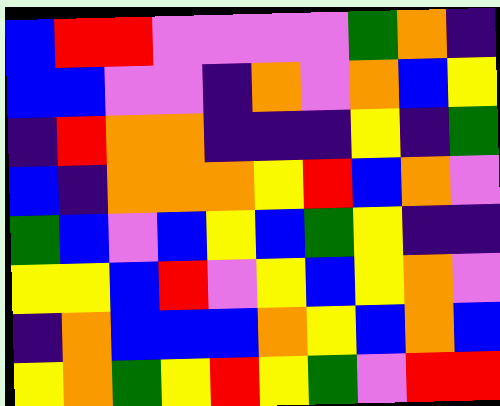[["blue", "red", "red", "violet", "violet", "violet", "violet", "green", "orange", "indigo"], ["blue", "blue", "violet", "violet", "indigo", "orange", "violet", "orange", "blue", "yellow"], ["indigo", "red", "orange", "orange", "indigo", "indigo", "indigo", "yellow", "indigo", "green"], ["blue", "indigo", "orange", "orange", "orange", "yellow", "red", "blue", "orange", "violet"], ["green", "blue", "violet", "blue", "yellow", "blue", "green", "yellow", "indigo", "indigo"], ["yellow", "yellow", "blue", "red", "violet", "yellow", "blue", "yellow", "orange", "violet"], ["indigo", "orange", "blue", "blue", "blue", "orange", "yellow", "blue", "orange", "blue"], ["yellow", "orange", "green", "yellow", "red", "yellow", "green", "violet", "red", "red"]]